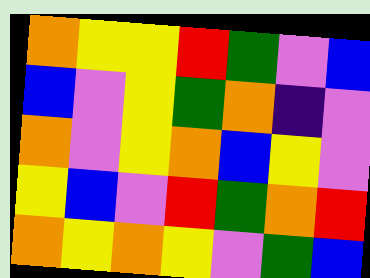[["orange", "yellow", "yellow", "red", "green", "violet", "blue"], ["blue", "violet", "yellow", "green", "orange", "indigo", "violet"], ["orange", "violet", "yellow", "orange", "blue", "yellow", "violet"], ["yellow", "blue", "violet", "red", "green", "orange", "red"], ["orange", "yellow", "orange", "yellow", "violet", "green", "blue"]]